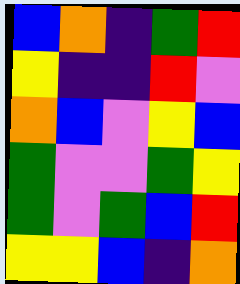[["blue", "orange", "indigo", "green", "red"], ["yellow", "indigo", "indigo", "red", "violet"], ["orange", "blue", "violet", "yellow", "blue"], ["green", "violet", "violet", "green", "yellow"], ["green", "violet", "green", "blue", "red"], ["yellow", "yellow", "blue", "indigo", "orange"]]